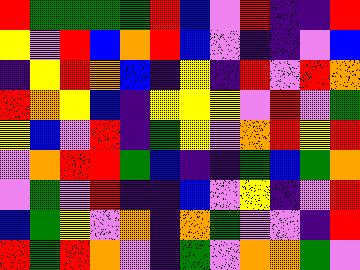[["red", "green", "green", "green", "green", "red", "blue", "violet", "red", "indigo", "indigo", "red"], ["yellow", "violet", "red", "blue", "orange", "red", "blue", "violet", "indigo", "indigo", "violet", "blue"], ["indigo", "yellow", "red", "orange", "blue", "indigo", "yellow", "indigo", "red", "violet", "red", "orange"], ["red", "orange", "yellow", "blue", "indigo", "yellow", "yellow", "yellow", "violet", "red", "violet", "green"], ["yellow", "blue", "violet", "red", "indigo", "green", "yellow", "violet", "orange", "red", "yellow", "red"], ["violet", "orange", "red", "red", "green", "blue", "indigo", "indigo", "green", "blue", "green", "orange"], ["violet", "green", "violet", "red", "indigo", "indigo", "blue", "violet", "yellow", "indigo", "violet", "red"], ["blue", "green", "yellow", "violet", "orange", "indigo", "orange", "green", "violet", "violet", "indigo", "red"], ["red", "green", "red", "orange", "violet", "indigo", "green", "violet", "orange", "orange", "green", "violet"]]